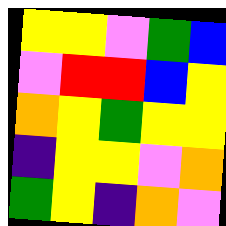[["yellow", "yellow", "violet", "green", "blue"], ["violet", "red", "red", "blue", "yellow"], ["orange", "yellow", "green", "yellow", "yellow"], ["indigo", "yellow", "yellow", "violet", "orange"], ["green", "yellow", "indigo", "orange", "violet"]]